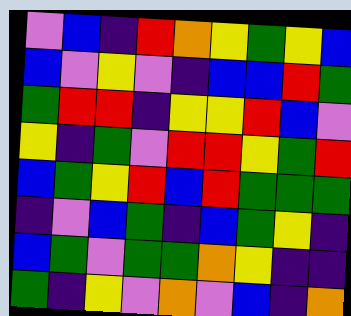[["violet", "blue", "indigo", "red", "orange", "yellow", "green", "yellow", "blue"], ["blue", "violet", "yellow", "violet", "indigo", "blue", "blue", "red", "green"], ["green", "red", "red", "indigo", "yellow", "yellow", "red", "blue", "violet"], ["yellow", "indigo", "green", "violet", "red", "red", "yellow", "green", "red"], ["blue", "green", "yellow", "red", "blue", "red", "green", "green", "green"], ["indigo", "violet", "blue", "green", "indigo", "blue", "green", "yellow", "indigo"], ["blue", "green", "violet", "green", "green", "orange", "yellow", "indigo", "indigo"], ["green", "indigo", "yellow", "violet", "orange", "violet", "blue", "indigo", "orange"]]